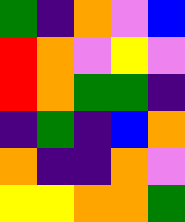[["green", "indigo", "orange", "violet", "blue"], ["red", "orange", "violet", "yellow", "violet"], ["red", "orange", "green", "green", "indigo"], ["indigo", "green", "indigo", "blue", "orange"], ["orange", "indigo", "indigo", "orange", "violet"], ["yellow", "yellow", "orange", "orange", "green"]]